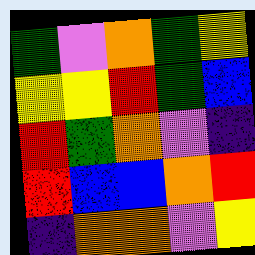[["green", "violet", "orange", "green", "yellow"], ["yellow", "yellow", "red", "green", "blue"], ["red", "green", "orange", "violet", "indigo"], ["red", "blue", "blue", "orange", "red"], ["indigo", "orange", "orange", "violet", "yellow"]]